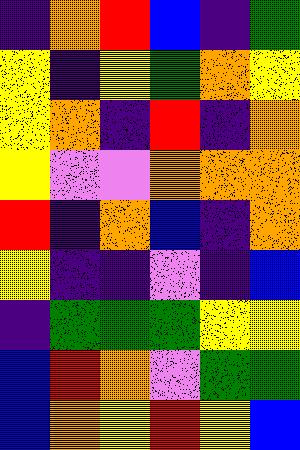[["indigo", "orange", "red", "blue", "indigo", "green"], ["yellow", "indigo", "yellow", "green", "orange", "yellow"], ["yellow", "orange", "indigo", "red", "indigo", "orange"], ["yellow", "violet", "violet", "orange", "orange", "orange"], ["red", "indigo", "orange", "blue", "indigo", "orange"], ["yellow", "indigo", "indigo", "violet", "indigo", "blue"], ["indigo", "green", "green", "green", "yellow", "yellow"], ["blue", "red", "orange", "violet", "green", "green"], ["blue", "orange", "yellow", "red", "yellow", "blue"]]